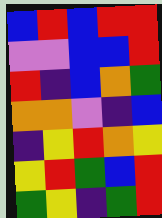[["blue", "red", "blue", "red", "red"], ["violet", "violet", "blue", "blue", "red"], ["red", "indigo", "blue", "orange", "green"], ["orange", "orange", "violet", "indigo", "blue"], ["indigo", "yellow", "red", "orange", "yellow"], ["yellow", "red", "green", "blue", "red"], ["green", "yellow", "indigo", "green", "red"]]